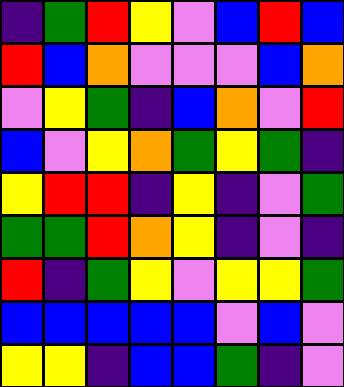[["indigo", "green", "red", "yellow", "violet", "blue", "red", "blue"], ["red", "blue", "orange", "violet", "violet", "violet", "blue", "orange"], ["violet", "yellow", "green", "indigo", "blue", "orange", "violet", "red"], ["blue", "violet", "yellow", "orange", "green", "yellow", "green", "indigo"], ["yellow", "red", "red", "indigo", "yellow", "indigo", "violet", "green"], ["green", "green", "red", "orange", "yellow", "indigo", "violet", "indigo"], ["red", "indigo", "green", "yellow", "violet", "yellow", "yellow", "green"], ["blue", "blue", "blue", "blue", "blue", "violet", "blue", "violet"], ["yellow", "yellow", "indigo", "blue", "blue", "green", "indigo", "violet"]]